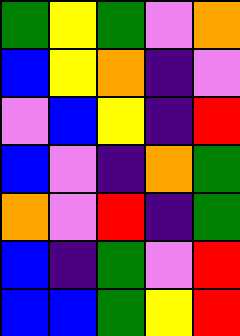[["green", "yellow", "green", "violet", "orange"], ["blue", "yellow", "orange", "indigo", "violet"], ["violet", "blue", "yellow", "indigo", "red"], ["blue", "violet", "indigo", "orange", "green"], ["orange", "violet", "red", "indigo", "green"], ["blue", "indigo", "green", "violet", "red"], ["blue", "blue", "green", "yellow", "red"]]